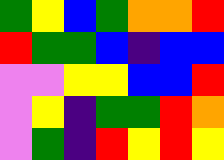[["green", "yellow", "blue", "green", "orange", "orange", "red"], ["red", "green", "green", "blue", "indigo", "blue", "blue"], ["violet", "violet", "yellow", "yellow", "blue", "blue", "red"], ["violet", "yellow", "indigo", "green", "green", "red", "orange"], ["violet", "green", "indigo", "red", "yellow", "red", "yellow"]]